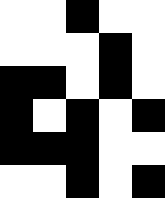[["white", "white", "black", "white", "white"], ["white", "white", "white", "black", "white"], ["black", "black", "white", "black", "white"], ["black", "white", "black", "white", "black"], ["black", "black", "black", "white", "white"], ["white", "white", "black", "white", "black"]]